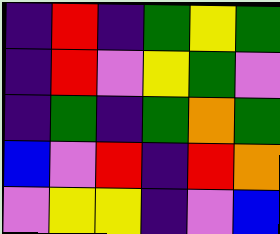[["indigo", "red", "indigo", "green", "yellow", "green"], ["indigo", "red", "violet", "yellow", "green", "violet"], ["indigo", "green", "indigo", "green", "orange", "green"], ["blue", "violet", "red", "indigo", "red", "orange"], ["violet", "yellow", "yellow", "indigo", "violet", "blue"]]